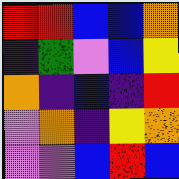[["red", "red", "blue", "blue", "orange"], ["indigo", "green", "violet", "blue", "yellow"], ["orange", "indigo", "blue", "indigo", "red"], ["violet", "orange", "indigo", "yellow", "orange"], ["violet", "violet", "blue", "red", "blue"]]